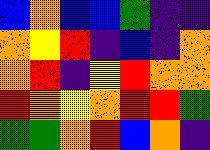[["blue", "orange", "blue", "blue", "green", "indigo", "indigo"], ["orange", "yellow", "red", "indigo", "blue", "indigo", "orange"], ["orange", "red", "indigo", "yellow", "red", "orange", "orange"], ["red", "orange", "yellow", "orange", "red", "red", "green"], ["green", "green", "orange", "red", "blue", "orange", "indigo"]]